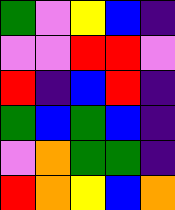[["green", "violet", "yellow", "blue", "indigo"], ["violet", "violet", "red", "red", "violet"], ["red", "indigo", "blue", "red", "indigo"], ["green", "blue", "green", "blue", "indigo"], ["violet", "orange", "green", "green", "indigo"], ["red", "orange", "yellow", "blue", "orange"]]